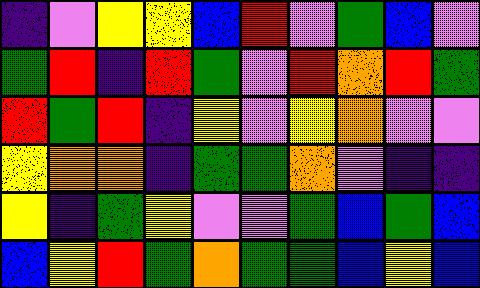[["indigo", "violet", "yellow", "yellow", "blue", "red", "violet", "green", "blue", "violet"], ["green", "red", "indigo", "red", "green", "violet", "red", "orange", "red", "green"], ["red", "green", "red", "indigo", "yellow", "violet", "yellow", "orange", "violet", "violet"], ["yellow", "orange", "orange", "indigo", "green", "green", "orange", "violet", "indigo", "indigo"], ["yellow", "indigo", "green", "yellow", "violet", "violet", "green", "blue", "green", "blue"], ["blue", "yellow", "red", "green", "orange", "green", "green", "blue", "yellow", "blue"]]